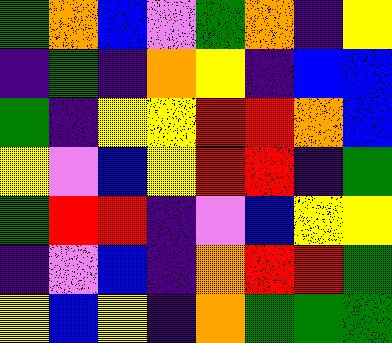[["green", "orange", "blue", "violet", "green", "orange", "indigo", "yellow"], ["indigo", "green", "indigo", "orange", "yellow", "indigo", "blue", "blue"], ["green", "indigo", "yellow", "yellow", "red", "red", "orange", "blue"], ["yellow", "violet", "blue", "yellow", "red", "red", "indigo", "green"], ["green", "red", "red", "indigo", "violet", "blue", "yellow", "yellow"], ["indigo", "violet", "blue", "indigo", "orange", "red", "red", "green"], ["yellow", "blue", "yellow", "indigo", "orange", "green", "green", "green"]]